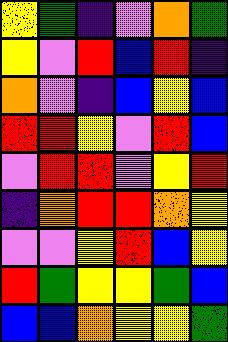[["yellow", "green", "indigo", "violet", "orange", "green"], ["yellow", "violet", "red", "blue", "red", "indigo"], ["orange", "violet", "indigo", "blue", "yellow", "blue"], ["red", "red", "yellow", "violet", "red", "blue"], ["violet", "red", "red", "violet", "yellow", "red"], ["indigo", "orange", "red", "red", "orange", "yellow"], ["violet", "violet", "yellow", "red", "blue", "yellow"], ["red", "green", "yellow", "yellow", "green", "blue"], ["blue", "blue", "orange", "yellow", "yellow", "green"]]